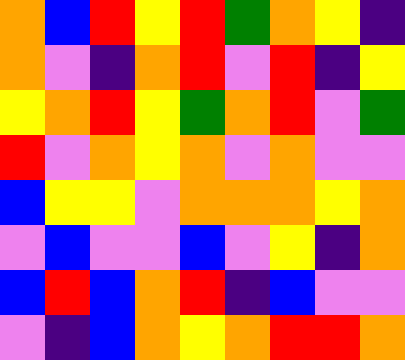[["orange", "blue", "red", "yellow", "red", "green", "orange", "yellow", "indigo"], ["orange", "violet", "indigo", "orange", "red", "violet", "red", "indigo", "yellow"], ["yellow", "orange", "red", "yellow", "green", "orange", "red", "violet", "green"], ["red", "violet", "orange", "yellow", "orange", "violet", "orange", "violet", "violet"], ["blue", "yellow", "yellow", "violet", "orange", "orange", "orange", "yellow", "orange"], ["violet", "blue", "violet", "violet", "blue", "violet", "yellow", "indigo", "orange"], ["blue", "red", "blue", "orange", "red", "indigo", "blue", "violet", "violet"], ["violet", "indigo", "blue", "orange", "yellow", "orange", "red", "red", "orange"]]